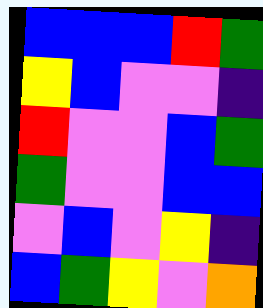[["blue", "blue", "blue", "red", "green"], ["yellow", "blue", "violet", "violet", "indigo"], ["red", "violet", "violet", "blue", "green"], ["green", "violet", "violet", "blue", "blue"], ["violet", "blue", "violet", "yellow", "indigo"], ["blue", "green", "yellow", "violet", "orange"]]